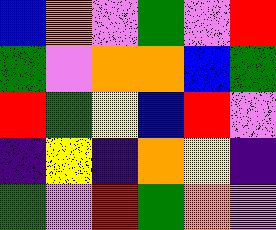[["blue", "orange", "violet", "green", "violet", "red"], ["green", "violet", "orange", "orange", "blue", "green"], ["red", "green", "yellow", "blue", "red", "violet"], ["indigo", "yellow", "indigo", "orange", "yellow", "indigo"], ["green", "violet", "red", "green", "orange", "violet"]]